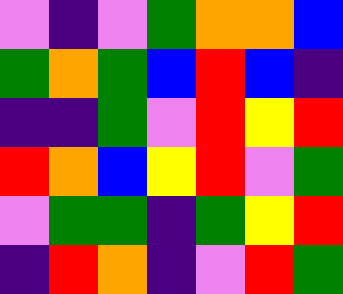[["violet", "indigo", "violet", "green", "orange", "orange", "blue"], ["green", "orange", "green", "blue", "red", "blue", "indigo"], ["indigo", "indigo", "green", "violet", "red", "yellow", "red"], ["red", "orange", "blue", "yellow", "red", "violet", "green"], ["violet", "green", "green", "indigo", "green", "yellow", "red"], ["indigo", "red", "orange", "indigo", "violet", "red", "green"]]